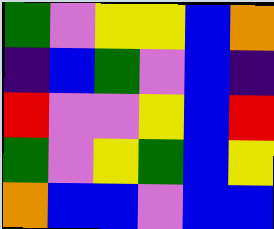[["green", "violet", "yellow", "yellow", "blue", "orange"], ["indigo", "blue", "green", "violet", "blue", "indigo"], ["red", "violet", "violet", "yellow", "blue", "red"], ["green", "violet", "yellow", "green", "blue", "yellow"], ["orange", "blue", "blue", "violet", "blue", "blue"]]